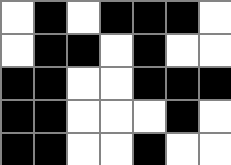[["white", "black", "white", "black", "black", "black", "white"], ["white", "black", "black", "white", "black", "white", "white"], ["black", "black", "white", "white", "black", "black", "black"], ["black", "black", "white", "white", "white", "black", "white"], ["black", "black", "white", "white", "black", "white", "white"]]